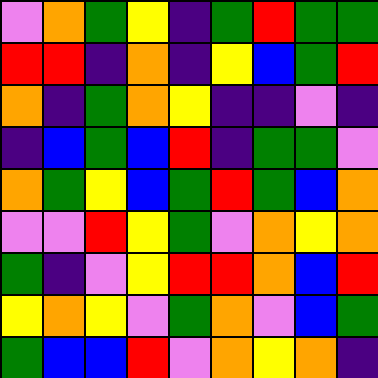[["violet", "orange", "green", "yellow", "indigo", "green", "red", "green", "green"], ["red", "red", "indigo", "orange", "indigo", "yellow", "blue", "green", "red"], ["orange", "indigo", "green", "orange", "yellow", "indigo", "indigo", "violet", "indigo"], ["indigo", "blue", "green", "blue", "red", "indigo", "green", "green", "violet"], ["orange", "green", "yellow", "blue", "green", "red", "green", "blue", "orange"], ["violet", "violet", "red", "yellow", "green", "violet", "orange", "yellow", "orange"], ["green", "indigo", "violet", "yellow", "red", "red", "orange", "blue", "red"], ["yellow", "orange", "yellow", "violet", "green", "orange", "violet", "blue", "green"], ["green", "blue", "blue", "red", "violet", "orange", "yellow", "orange", "indigo"]]